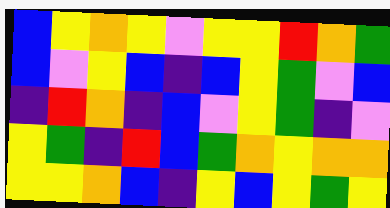[["blue", "yellow", "orange", "yellow", "violet", "yellow", "yellow", "red", "orange", "green"], ["blue", "violet", "yellow", "blue", "indigo", "blue", "yellow", "green", "violet", "blue"], ["indigo", "red", "orange", "indigo", "blue", "violet", "yellow", "green", "indigo", "violet"], ["yellow", "green", "indigo", "red", "blue", "green", "orange", "yellow", "orange", "orange"], ["yellow", "yellow", "orange", "blue", "indigo", "yellow", "blue", "yellow", "green", "yellow"]]